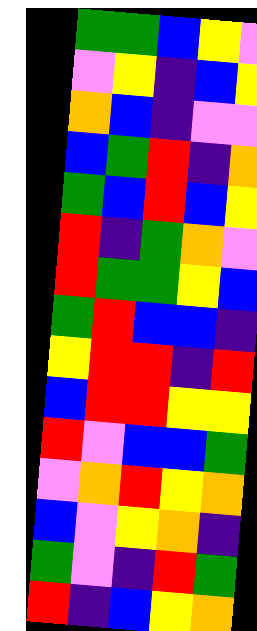[["green", "green", "blue", "yellow", "violet"], ["violet", "yellow", "indigo", "blue", "yellow"], ["orange", "blue", "indigo", "violet", "violet"], ["blue", "green", "red", "indigo", "orange"], ["green", "blue", "red", "blue", "yellow"], ["red", "indigo", "green", "orange", "violet"], ["red", "green", "green", "yellow", "blue"], ["green", "red", "blue", "blue", "indigo"], ["yellow", "red", "red", "indigo", "red"], ["blue", "red", "red", "yellow", "yellow"], ["red", "violet", "blue", "blue", "green"], ["violet", "orange", "red", "yellow", "orange"], ["blue", "violet", "yellow", "orange", "indigo"], ["green", "violet", "indigo", "red", "green"], ["red", "indigo", "blue", "yellow", "orange"]]